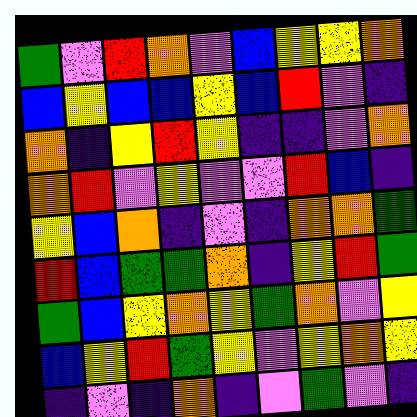[["green", "violet", "red", "orange", "violet", "blue", "yellow", "yellow", "orange"], ["blue", "yellow", "blue", "blue", "yellow", "blue", "red", "violet", "indigo"], ["orange", "indigo", "yellow", "red", "yellow", "indigo", "indigo", "violet", "orange"], ["orange", "red", "violet", "yellow", "violet", "violet", "red", "blue", "indigo"], ["yellow", "blue", "orange", "indigo", "violet", "indigo", "orange", "orange", "green"], ["red", "blue", "green", "green", "orange", "indigo", "yellow", "red", "green"], ["green", "blue", "yellow", "orange", "yellow", "green", "orange", "violet", "yellow"], ["blue", "yellow", "red", "green", "yellow", "violet", "yellow", "orange", "yellow"], ["indigo", "violet", "indigo", "orange", "indigo", "violet", "green", "violet", "indigo"]]